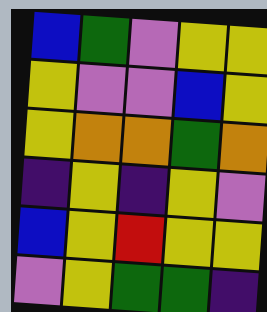[["blue", "green", "violet", "yellow", "yellow"], ["yellow", "violet", "violet", "blue", "yellow"], ["yellow", "orange", "orange", "green", "orange"], ["indigo", "yellow", "indigo", "yellow", "violet"], ["blue", "yellow", "red", "yellow", "yellow"], ["violet", "yellow", "green", "green", "indigo"]]